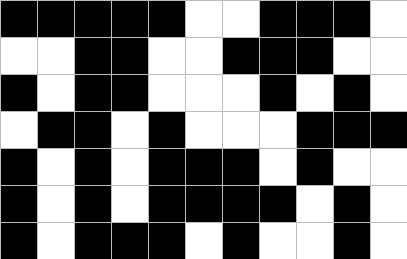[["black", "black", "black", "black", "black", "white", "white", "black", "black", "black", "white"], ["white", "white", "black", "black", "white", "white", "black", "black", "black", "white", "white"], ["black", "white", "black", "black", "white", "white", "white", "black", "white", "black", "white"], ["white", "black", "black", "white", "black", "white", "white", "white", "black", "black", "black"], ["black", "white", "black", "white", "black", "black", "black", "white", "black", "white", "white"], ["black", "white", "black", "white", "black", "black", "black", "black", "white", "black", "white"], ["black", "white", "black", "black", "black", "white", "black", "white", "white", "black", "white"]]